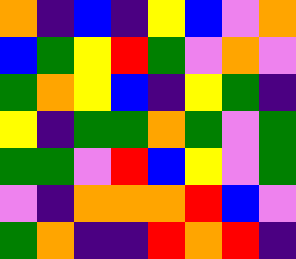[["orange", "indigo", "blue", "indigo", "yellow", "blue", "violet", "orange"], ["blue", "green", "yellow", "red", "green", "violet", "orange", "violet"], ["green", "orange", "yellow", "blue", "indigo", "yellow", "green", "indigo"], ["yellow", "indigo", "green", "green", "orange", "green", "violet", "green"], ["green", "green", "violet", "red", "blue", "yellow", "violet", "green"], ["violet", "indigo", "orange", "orange", "orange", "red", "blue", "violet"], ["green", "orange", "indigo", "indigo", "red", "orange", "red", "indigo"]]